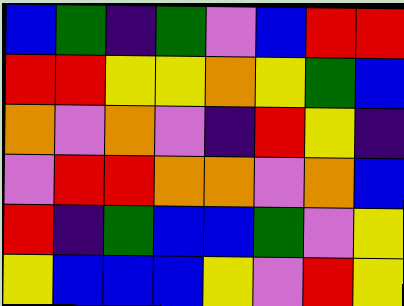[["blue", "green", "indigo", "green", "violet", "blue", "red", "red"], ["red", "red", "yellow", "yellow", "orange", "yellow", "green", "blue"], ["orange", "violet", "orange", "violet", "indigo", "red", "yellow", "indigo"], ["violet", "red", "red", "orange", "orange", "violet", "orange", "blue"], ["red", "indigo", "green", "blue", "blue", "green", "violet", "yellow"], ["yellow", "blue", "blue", "blue", "yellow", "violet", "red", "yellow"]]